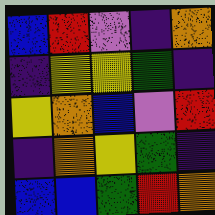[["blue", "red", "violet", "indigo", "orange"], ["indigo", "yellow", "yellow", "green", "indigo"], ["yellow", "orange", "blue", "violet", "red"], ["indigo", "orange", "yellow", "green", "indigo"], ["blue", "blue", "green", "red", "orange"]]